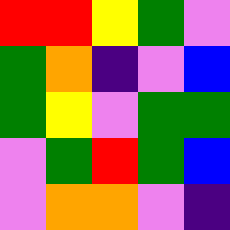[["red", "red", "yellow", "green", "violet"], ["green", "orange", "indigo", "violet", "blue"], ["green", "yellow", "violet", "green", "green"], ["violet", "green", "red", "green", "blue"], ["violet", "orange", "orange", "violet", "indigo"]]